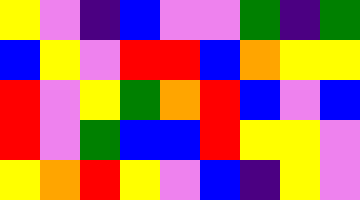[["yellow", "violet", "indigo", "blue", "violet", "violet", "green", "indigo", "green"], ["blue", "yellow", "violet", "red", "red", "blue", "orange", "yellow", "yellow"], ["red", "violet", "yellow", "green", "orange", "red", "blue", "violet", "blue"], ["red", "violet", "green", "blue", "blue", "red", "yellow", "yellow", "violet"], ["yellow", "orange", "red", "yellow", "violet", "blue", "indigo", "yellow", "violet"]]